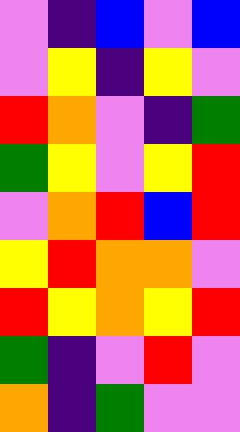[["violet", "indigo", "blue", "violet", "blue"], ["violet", "yellow", "indigo", "yellow", "violet"], ["red", "orange", "violet", "indigo", "green"], ["green", "yellow", "violet", "yellow", "red"], ["violet", "orange", "red", "blue", "red"], ["yellow", "red", "orange", "orange", "violet"], ["red", "yellow", "orange", "yellow", "red"], ["green", "indigo", "violet", "red", "violet"], ["orange", "indigo", "green", "violet", "violet"]]